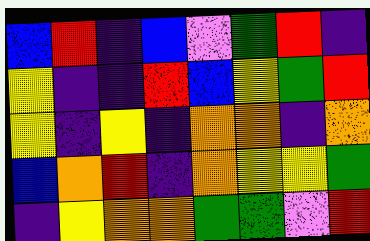[["blue", "red", "indigo", "blue", "violet", "green", "red", "indigo"], ["yellow", "indigo", "indigo", "red", "blue", "yellow", "green", "red"], ["yellow", "indigo", "yellow", "indigo", "orange", "orange", "indigo", "orange"], ["blue", "orange", "red", "indigo", "orange", "yellow", "yellow", "green"], ["indigo", "yellow", "orange", "orange", "green", "green", "violet", "red"]]